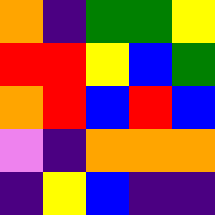[["orange", "indigo", "green", "green", "yellow"], ["red", "red", "yellow", "blue", "green"], ["orange", "red", "blue", "red", "blue"], ["violet", "indigo", "orange", "orange", "orange"], ["indigo", "yellow", "blue", "indigo", "indigo"]]